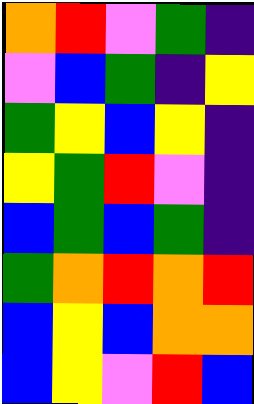[["orange", "red", "violet", "green", "indigo"], ["violet", "blue", "green", "indigo", "yellow"], ["green", "yellow", "blue", "yellow", "indigo"], ["yellow", "green", "red", "violet", "indigo"], ["blue", "green", "blue", "green", "indigo"], ["green", "orange", "red", "orange", "red"], ["blue", "yellow", "blue", "orange", "orange"], ["blue", "yellow", "violet", "red", "blue"]]